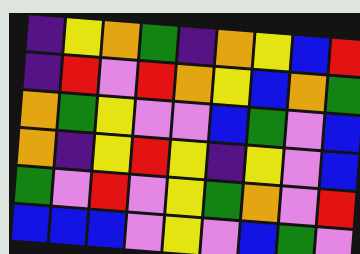[["indigo", "yellow", "orange", "green", "indigo", "orange", "yellow", "blue", "red"], ["indigo", "red", "violet", "red", "orange", "yellow", "blue", "orange", "green"], ["orange", "green", "yellow", "violet", "violet", "blue", "green", "violet", "blue"], ["orange", "indigo", "yellow", "red", "yellow", "indigo", "yellow", "violet", "blue"], ["green", "violet", "red", "violet", "yellow", "green", "orange", "violet", "red"], ["blue", "blue", "blue", "violet", "yellow", "violet", "blue", "green", "violet"]]